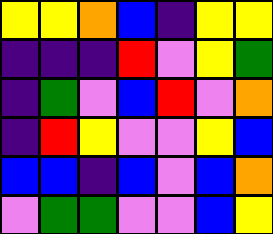[["yellow", "yellow", "orange", "blue", "indigo", "yellow", "yellow"], ["indigo", "indigo", "indigo", "red", "violet", "yellow", "green"], ["indigo", "green", "violet", "blue", "red", "violet", "orange"], ["indigo", "red", "yellow", "violet", "violet", "yellow", "blue"], ["blue", "blue", "indigo", "blue", "violet", "blue", "orange"], ["violet", "green", "green", "violet", "violet", "blue", "yellow"]]